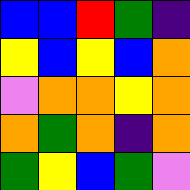[["blue", "blue", "red", "green", "indigo"], ["yellow", "blue", "yellow", "blue", "orange"], ["violet", "orange", "orange", "yellow", "orange"], ["orange", "green", "orange", "indigo", "orange"], ["green", "yellow", "blue", "green", "violet"]]